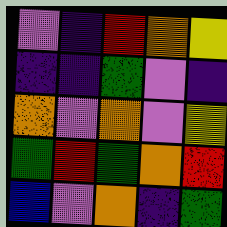[["violet", "indigo", "red", "orange", "yellow"], ["indigo", "indigo", "green", "violet", "indigo"], ["orange", "violet", "orange", "violet", "yellow"], ["green", "red", "green", "orange", "red"], ["blue", "violet", "orange", "indigo", "green"]]